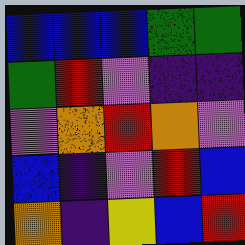[["blue", "blue", "blue", "green", "green"], ["green", "red", "violet", "indigo", "indigo"], ["violet", "orange", "red", "orange", "violet"], ["blue", "indigo", "violet", "red", "blue"], ["orange", "indigo", "yellow", "blue", "red"]]